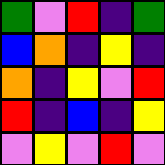[["green", "violet", "red", "indigo", "green"], ["blue", "orange", "indigo", "yellow", "indigo"], ["orange", "indigo", "yellow", "violet", "red"], ["red", "indigo", "blue", "indigo", "yellow"], ["violet", "yellow", "violet", "red", "violet"]]